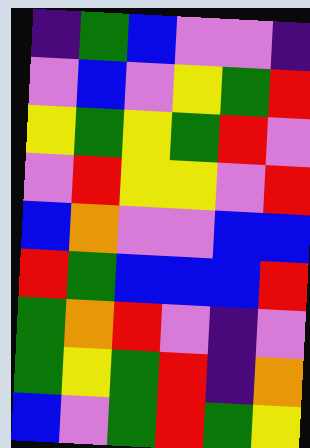[["indigo", "green", "blue", "violet", "violet", "indigo"], ["violet", "blue", "violet", "yellow", "green", "red"], ["yellow", "green", "yellow", "green", "red", "violet"], ["violet", "red", "yellow", "yellow", "violet", "red"], ["blue", "orange", "violet", "violet", "blue", "blue"], ["red", "green", "blue", "blue", "blue", "red"], ["green", "orange", "red", "violet", "indigo", "violet"], ["green", "yellow", "green", "red", "indigo", "orange"], ["blue", "violet", "green", "red", "green", "yellow"]]